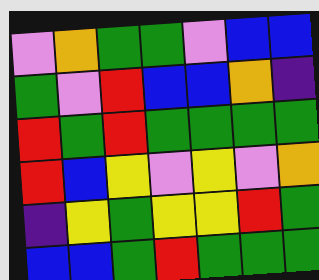[["violet", "orange", "green", "green", "violet", "blue", "blue"], ["green", "violet", "red", "blue", "blue", "orange", "indigo"], ["red", "green", "red", "green", "green", "green", "green"], ["red", "blue", "yellow", "violet", "yellow", "violet", "orange"], ["indigo", "yellow", "green", "yellow", "yellow", "red", "green"], ["blue", "blue", "green", "red", "green", "green", "green"]]